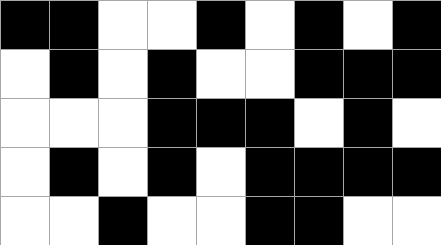[["black", "black", "white", "white", "black", "white", "black", "white", "black"], ["white", "black", "white", "black", "white", "white", "black", "black", "black"], ["white", "white", "white", "black", "black", "black", "white", "black", "white"], ["white", "black", "white", "black", "white", "black", "black", "black", "black"], ["white", "white", "black", "white", "white", "black", "black", "white", "white"]]